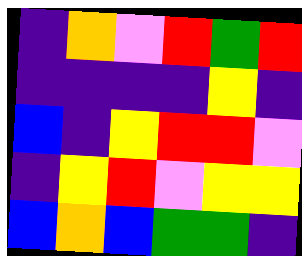[["indigo", "orange", "violet", "red", "green", "red"], ["indigo", "indigo", "indigo", "indigo", "yellow", "indigo"], ["blue", "indigo", "yellow", "red", "red", "violet"], ["indigo", "yellow", "red", "violet", "yellow", "yellow"], ["blue", "orange", "blue", "green", "green", "indigo"]]